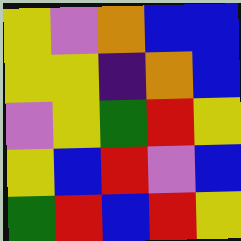[["yellow", "violet", "orange", "blue", "blue"], ["yellow", "yellow", "indigo", "orange", "blue"], ["violet", "yellow", "green", "red", "yellow"], ["yellow", "blue", "red", "violet", "blue"], ["green", "red", "blue", "red", "yellow"]]